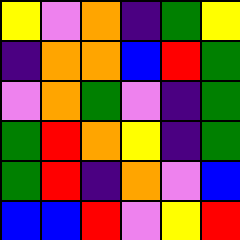[["yellow", "violet", "orange", "indigo", "green", "yellow"], ["indigo", "orange", "orange", "blue", "red", "green"], ["violet", "orange", "green", "violet", "indigo", "green"], ["green", "red", "orange", "yellow", "indigo", "green"], ["green", "red", "indigo", "orange", "violet", "blue"], ["blue", "blue", "red", "violet", "yellow", "red"]]